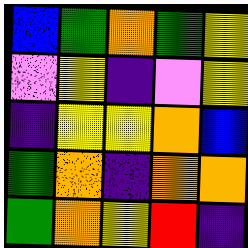[["blue", "green", "orange", "green", "yellow"], ["violet", "yellow", "indigo", "violet", "yellow"], ["indigo", "yellow", "yellow", "orange", "blue"], ["green", "orange", "indigo", "orange", "orange"], ["green", "orange", "yellow", "red", "indigo"]]